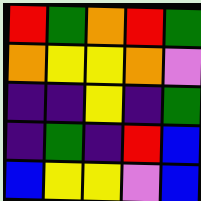[["red", "green", "orange", "red", "green"], ["orange", "yellow", "yellow", "orange", "violet"], ["indigo", "indigo", "yellow", "indigo", "green"], ["indigo", "green", "indigo", "red", "blue"], ["blue", "yellow", "yellow", "violet", "blue"]]